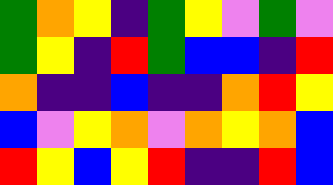[["green", "orange", "yellow", "indigo", "green", "yellow", "violet", "green", "violet"], ["green", "yellow", "indigo", "red", "green", "blue", "blue", "indigo", "red"], ["orange", "indigo", "indigo", "blue", "indigo", "indigo", "orange", "red", "yellow"], ["blue", "violet", "yellow", "orange", "violet", "orange", "yellow", "orange", "blue"], ["red", "yellow", "blue", "yellow", "red", "indigo", "indigo", "red", "blue"]]